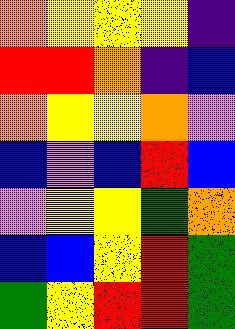[["orange", "yellow", "yellow", "yellow", "indigo"], ["red", "red", "orange", "indigo", "blue"], ["orange", "yellow", "yellow", "orange", "violet"], ["blue", "violet", "blue", "red", "blue"], ["violet", "yellow", "yellow", "green", "orange"], ["blue", "blue", "yellow", "red", "green"], ["green", "yellow", "red", "red", "green"]]